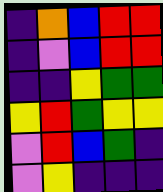[["indigo", "orange", "blue", "red", "red"], ["indigo", "violet", "blue", "red", "red"], ["indigo", "indigo", "yellow", "green", "green"], ["yellow", "red", "green", "yellow", "yellow"], ["violet", "red", "blue", "green", "indigo"], ["violet", "yellow", "indigo", "indigo", "indigo"]]